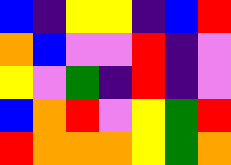[["blue", "indigo", "yellow", "yellow", "indigo", "blue", "red"], ["orange", "blue", "violet", "violet", "red", "indigo", "violet"], ["yellow", "violet", "green", "indigo", "red", "indigo", "violet"], ["blue", "orange", "red", "violet", "yellow", "green", "red"], ["red", "orange", "orange", "orange", "yellow", "green", "orange"]]